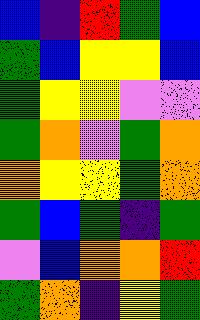[["blue", "indigo", "red", "green", "blue"], ["green", "blue", "yellow", "yellow", "blue"], ["green", "yellow", "yellow", "violet", "violet"], ["green", "orange", "violet", "green", "orange"], ["orange", "yellow", "yellow", "green", "orange"], ["green", "blue", "green", "indigo", "green"], ["violet", "blue", "orange", "orange", "red"], ["green", "orange", "indigo", "yellow", "green"]]